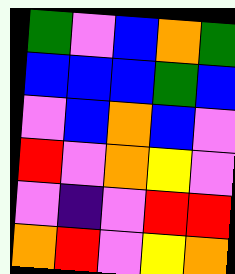[["green", "violet", "blue", "orange", "green"], ["blue", "blue", "blue", "green", "blue"], ["violet", "blue", "orange", "blue", "violet"], ["red", "violet", "orange", "yellow", "violet"], ["violet", "indigo", "violet", "red", "red"], ["orange", "red", "violet", "yellow", "orange"]]